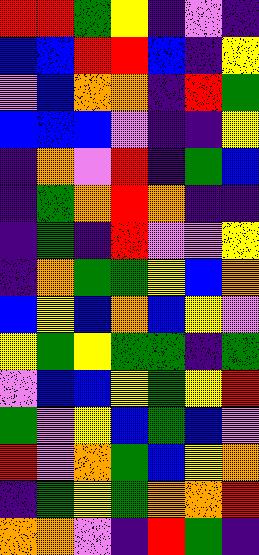[["red", "red", "green", "yellow", "indigo", "violet", "indigo"], ["blue", "blue", "red", "red", "blue", "indigo", "yellow"], ["violet", "blue", "orange", "orange", "indigo", "red", "green"], ["blue", "blue", "blue", "violet", "indigo", "indigo", "yellow"], ["indigo", "orange", "violet", "red", "indigo", "green", "blue"], ["indigo", "green", "orange", "red", "orange", "indigo", "indigo"], ["indigo", "green", "indigo", "red", "violet", "violet", "yellow"], ["indigo", "orange", "green", "green", "yellow", "blue", "orange"], ["blue", "yellow", "blue", "orange", "blue", "yellow", "violet"], ["yellow", "green", "yellow", "green", "green", "indigo", "green"], ["violet", "blue", "blue", "yellow", "green", "yellow", "red"], ["green", "violet", "yellow", "blue", "green", "blue", "violet"], ["red", "violet", "orange", "green", "blue", "yellow", "orange"], ["indigo", "green", "yellow", "green", "orange", "orange", "red"], ["orange", "orange", "violet", "indigo", "red", "green", "indigo"]]